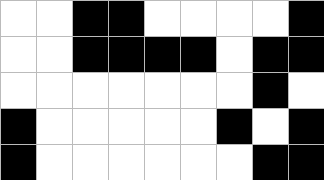[["white", "white", "black", "black", "white", "white", "white", "white", "black"], ["white", "white", "black", "black", "black", "black", "white", "black", "black"], ["white", "white", "white", "white", "white", "white", "white", "black", "white"], ["black", "white", "white", "white", "white", "white", "black", "white", "black"], ["black", "white", "white", "white", "white", "white", "white", "black", "black"]]